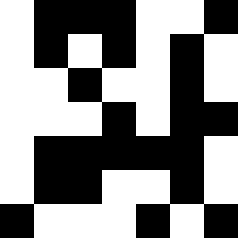[["white", "black", "black", "black", "white", "white", "black"], ["white", "black", "white", "black", "white", "black", "white"], ["white", "white", "black", "white", "white", "black", "white"], ["white", "white", "white", "black", "white", "black", "black"], ["white", "black", "black", "black", "black", "black", "white"], ["white", "black", "black", "white", "white", "black", "white"], ["black", "white", "white", "white", "black", "white", "black"]]